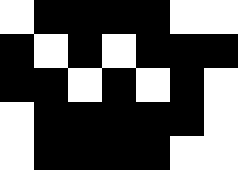[["white", "black", "black", "black", "black", "white", "white"], ["black", "white", "black", "white", "black", "black", "black"], ["black", "black", "white", "black", "white", "black", "white"], ["white", "black", "black", "black", "black", "black", "white"], ["white", "black", "black", "black", "black", "white", "white"]]